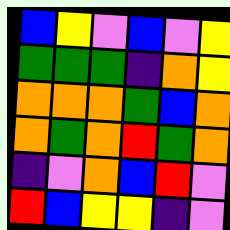[["blue", "yellow", "violet", "blue", "violet", "yellow"], ["green", "green", "green", "indigo", "orange", "yellow"], ["orange", "orange", "orange", "green", "blue", "orange"], ["orange", "green", "orange", "red", "green", "orange"], ["indigo", "violet", "orange", "blue", "red", "violet"], ["red", "blue", "yellow", "yellow", "indigo", "violet"]]